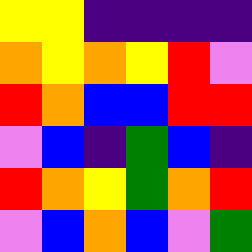[["yellow", "yellow", "indigo", "indigo", "indigo", "indigo"], ["orange", "yellow", "orange", "yellow", "red", "violet"], ["red", "orange", "blue", "blue", "red", "red"], ["violet", "blue", "indigo", "green", "blue", "indigo"], ["red", "orange", "yellow", "green", "orange", "red"], ["violet", "blue", "orange", "blue", "violet", "green"]]